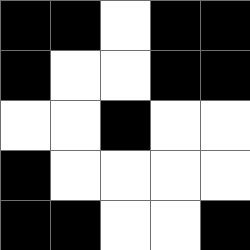[["black", "black", "white", "black", "black"], ["black", "white", "white", "black", "black"], ["white", "white", "black", "white", "white"], ["black", "white", "white", "white", "white"], ["black", "black", "white", "white", "black"]]